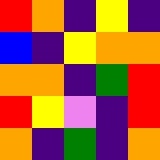[["red", "orange", "indigo", "yellow", "indigo"], ["blue", "indigo", "yellow", "orange", "orange"], ["orange", "orange", "indigo", "green", "red"], ["red", "yellow", "violet", "indigo", "red"], ["orange", "indigo", "green", "indigo", "orange"]]